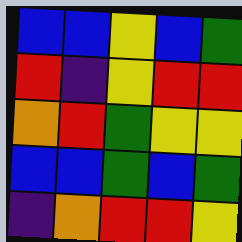[["blue", "blue", "yellow", "blue", "green"], ["red", "indigo", "yellow", "red", "red"], ["orange", "red", "green", "yellow", "yellow"], ["blue", "blue", "green", "blue", "green"], ["indigo", "orange", "red", "red", "yellow"]]